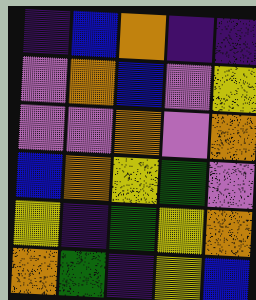[["indigo", "blue", "orange", "indigo", "indigo"], ["violet", "orange", "blue", "violet", "yellow"], ["violet", "violet", "orange", "violet", "orange"], ["blue", "orange", "yellow", "green", "violet"], ["yellow", "indigo", "green", "yellow", "orange"], ["orange", "green", "indigo", "yellow", "blue"]]